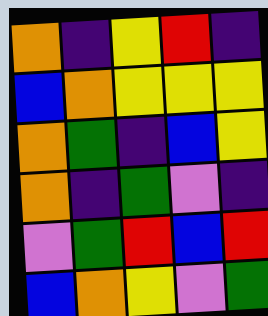[["orange", "indigo", "yellow", "red", "indigo"], ["blue", "orange", "yellow", "yellow", "yellow"], ["orange", "green", "indigo", "blue", "yellow"], ["orange", "indigo", "green", "violet", "indigo"], ["violet", "green", "red", "blue", "red"], ["blue", "orange", "yellow", "violet", "green"]]